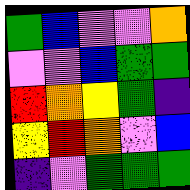[["green", "blue", "violet", "violet", "orange"], ["violet", "violet", "blue", "green", "green"], ["red", "orange", "yellow", "green", "indigo"], ["yellow", "red", "orange", "violet", "blue"], ["indigo", "violet", "green", "green", "green"]]